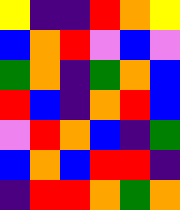[["yellow", "indigo", "indigo", "red", "orange", "yellow"], ["blue", "orange", "red", "violet", "blue", "violet"], ["green", "orange", "indigo", "green", "orange", "blue"], ["red", "blue", "indigo", "orange", "red", "blue"], ["violet", "red", "orange", "blue", "indigo", "green"], ["blue", "orange", "blue", "red", "red", "indigo"], ["indigo", "red", "red", "orange", "green", "orange"]]